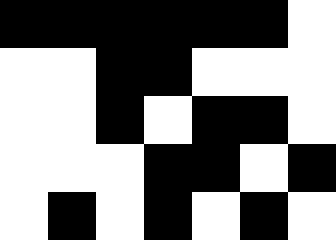[["black", "black", "black", "black", "black", "black", "white"], ["white", "white", "black", "black", "white", "white", "white"], ["white", "white", "black", "white", "black", "black", "white"], ["white", "white", "white", "black", "black", "white", "black"], ["white", "black", "white", "black", "white", "black", "white"]]